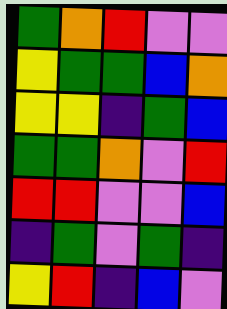[["green", "orange", "red", "violet", "violet"], ["yellow", "green", "green", "blue", "orange"], ["yellow", "yellow", "indigo", "green", "blue"], ["green", "green", "orange", "violet", "red"], ["red", "red", "violet", "violet", "blue"], ["indigo", "green", "violet", "green", "indigo"], ["yellow", "red", "indigo", "blue", "violet"]]